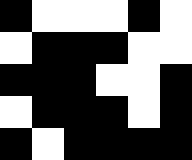[["black", "white", "white", "white", "black", "white"], ["white", "black", "black", "black", "white", "white"], ["black", "black", "black", "white", "white", "black"], ["white", "black", "black", "black", "white", "black"], ["black", "white", "black", "black", "black", "black"]]